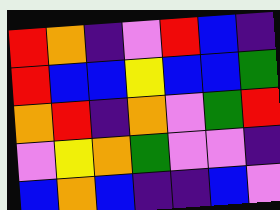[["red", "orange", "indigo", "violet", "red", "blue", "indigo"], ["red", "blue", "blue", "yellow", "blue", "blue", "green"], ["orange", "red", "indigo", "orange", "violet", "green", "red"], ["violet", "yellow", "orange", "green", "violet", "violet", "indigo"], ["blue", "orange", "blue", "indigo", "indigo", "blue", "violet"]]